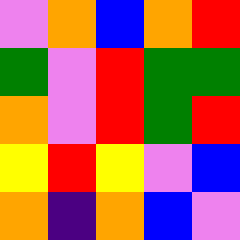[["violet", "orange", "blue", "orange", "red"], ["green", "violet", "red", "green", "green"], ["orange", "violet", "red", "green", "red"], ["yellow", "red", "yellow", "violet", "blue"], ["orange", "indigo", "orange", "blue", "violet"]]